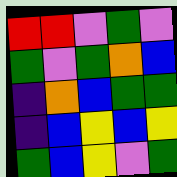[["red", "red", "violet", "green", "violet"], ["green", "violet", "green", "orange", "blue"], ["indigo", "orange", "blue", "green", "green"], ["indigo", "blue", "yellow", "blue", "yellow"], ["green", "blue", "yellow", "violet", "green"]]